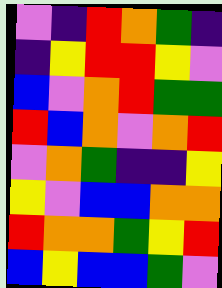[["violet", "indigo", "red", "orange", "green", "indigo"], ["indigo", "yellow", "red", "red", "yellow", "violet"], ["blue", "violet", "orange", "red", "green", "green"], ["red", "blue", "orange", "violet", "orange", "red"], ["violet", "orange", "green", "indigo", "indigo", "yellow"], ["yellow", "violet", "blue", "blue", "orange", "orange"], ["red", "orange", "orange", "green", "yellow", "red"], ["blue", "yellow", "blue", "blue", "green", "violet"]]